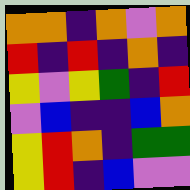[["orange", "orange", "indigo", "orange", "violet", "orange"], ["red", "indigo", "red", "indigo", "orange", "indigo"], ["yellow", "violet", "yellow", "green", "indigo", "red"], ["violet", "blue", "indigo", "indigo", "blue", "orange"], ["yellow", "red", "orange", "indigo", "green", "green"], ["yellow", "red", "indigo", "blue", "violet", "violet"]]